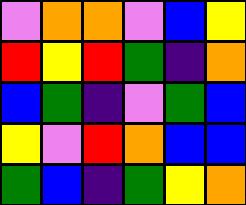[["violet", "orange", "orange", "violet", "blue", "yellow"], ["red", "yellow", "red", "green", "indigo", "orange"], ["blue", "green", "indigo", "violet", "green", "blue"], ["yellow", "violet", "red", "orange", "blue", "blue"], ["green", "blue", "indigo", "green", "yellow", "orange"]]